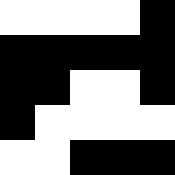[["white", "white", "white", "white", "black"], ["black", "black", "black", "black", "black"], ["black", "black", "white", "white", "black"], ["black", "white", "white", "white", "white"], ["white", "white", "black", "black", "black"]]